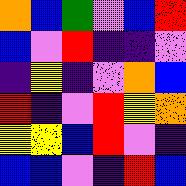[["orange", "blue", "green", "violet", "blue", "red"], ["blue", "violet", "red", "indigo", "indigo", "violet"], ["indigo", "yellow", "indigo", "violet", "orange", "blue"], ["red", "indigo", "violet", "red", "yellow", "orange"], ["yellow", "yellow", "blue", "red", "violet", "indigo"], ["blue", "blue", "violet", "indigo", "red", "blue"]]